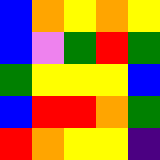[["blue", "orange", "yellow", "orange", "yellow"], ["blue", "violet", "green", "red", "green"], ["green", "yellow", "yellow", "yellow", "blue"], ["blue", "red", "red", "orange", "green"], ["red", "orange", "yellow", "yellow", "indigo"]]